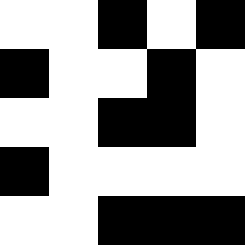[["white", "white", "black", "white", "black"], ["black", "white", "white", "black", "white"], ["white", "white", "black", "black", "white"], ["black", "white", "white", "white", "white"], ["white", "white", "black", "black", "black"]]